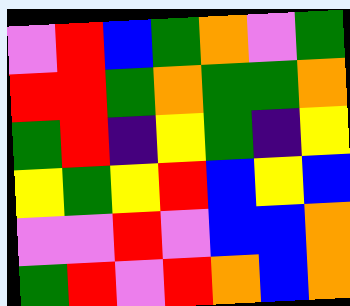[["violet", "red", "blue", "green", "orange", "violet", "green"], ["red", "red", "green", "orange", "green", "green", "orange"], ["green", "red", "indigo", "yellow", "green", "indigo", "yellow"], ["yellow", "green", "yellow", "red", "blue", "yellow", "blue"], ["violet", "violet", "red", "violet", "blue", "blue", "orange"], ["green", "red", "violet", "red", "orange", "blue", "orange"]]